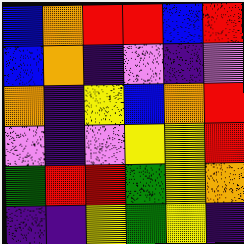[["blue", "orange", "red", "red", "blue", "red"], ["blue", "orange", "indigo", "violet", "indigo", "violet"], ["orange", "indigo", "yellow", "blue", "orange", "red"], ["violet", "indigo", "violet", "yellow", "yellow", "red"], ["green", "red", "red", "green", "yellow", "orange"], ["indigo", "indigo", "yellow", "green", "yellow", "indigo"]]